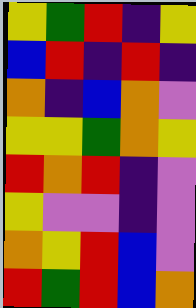[["yellow", "green", "red", "indigo", "yellow"], ["blue", "red", "indigo", "red", "indigo"], ["orange", "indigo", "blue", "orange", "violet"], ["yellow", "yellow", "green", "orange", "yellow"], ["red", "orange", "red", "indigo", "violet"], ["yellow", "violet", "violet", "indigo", "violet"], ["orange", "yellow", "red", "blue", "violet"], ["red", "green", "red", "blue", "orange"]]